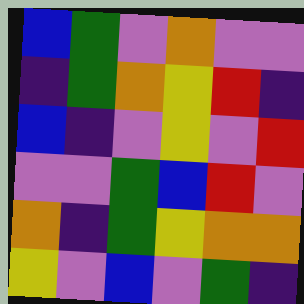[["blue", "green", "violet", "orange", "violet", "violet"], ["indigo", "green", "orange", "yellow", "red", "indigo"], ["blue", "indigo", "violet", "yellow", "violet", "red"], ["violet", "violet", "green", "blue", "red", "violet"], ["orange", "indigo", "green", "yellow", "orange", "orange"], ["yellow", "violet", "blue", "violet", "green", "indigo"]]